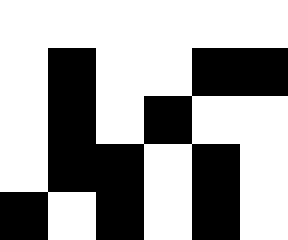[["white", "white", "white", "white", "white", "white"], ["white", "black", "white", "white", "black", "black"], ["white", "black", "white", "black", "white", "white"], ["white", "black", "black", "white", "black", "white"], ["black", "white", "black", "white", "black", "white"]]